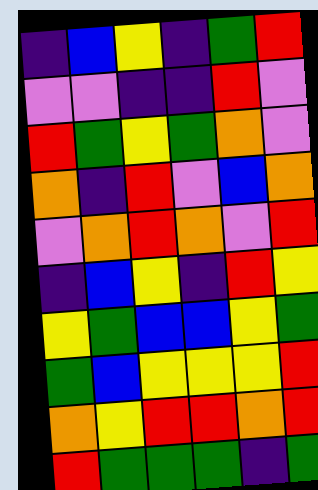[["indigo", "blue", "yellow", "indigo", "green", "red"], ["violet", "violet", "indigo", "indigo", "red", "violet"], ["red", "green", "yellow", "green", "orange", "violet"], ["orange", "indigo", "red", "violet", "blue", "orange"], ["violet", "orange", "red", "orange", "violet", "red"], ["indigo", "blue", "yellow", "indigo", "red", "yellow"], ["yellow", "green", "blue", "blue", "yellow", "green"], ["green", "blue", "yellow", "yellow", "yellow", "red"], ["orange", "yellow", "red", "red", "orange", "red"], ["red", "green", "green", "green", "indigo", "green"]]